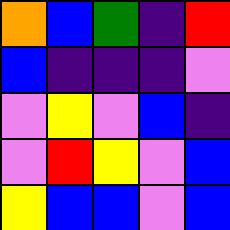[["orange", "blue", "green", "indigo", "red"], ["blue", "indigo", "indigo", "indigo", "violet"], ["violet", "yellow", "violet", "blue", "indigo"], ["violet", "red", "yellow", "violet", "blue"], ["yellow", "blue", "blue", "violet", "blue"]]